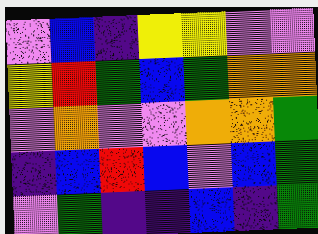[["violet", "blue", "indigo", "yellow", "yellow", "violet", "violet"], ["yellow", "red", "green", "blue", "green", "orange", "orange"], ["violet", "orange", "violet", "violet", "orange", "orange", "green"], ["indigo", "blue", "red", "blue", "violet", "blue", "green"], ["violet", "green", "indigo", "indigo", "blue", "indigo", "green"]]